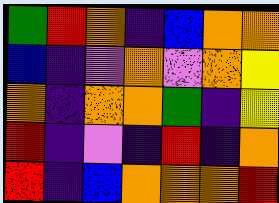[["green", "red", "orange", "indigo", "blue", "orange", "orange"], ["blue", "indigo", "violet", "orange", "violet", "orange", "yellow"], ["orange", "indigo", "orange", "orange", "green", "indigo", "yellow"], ["red", "indigo", "violet", "indigo", "red", "indigo", "orange"], ["red", "indigo", "blue", "orange", "orange", "orange", "red"]]